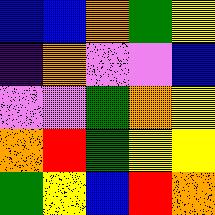[["blue", "blue", "orange", "green", "yellow"], ["indigo", "orange", "violet", "violet", "blue"], ["violet", "violet", "green", "orange", "yellow"], ["orange", "red", "green", "yellow", "yellow"], ["green", "yellow", "blue", "red", "orange"]]